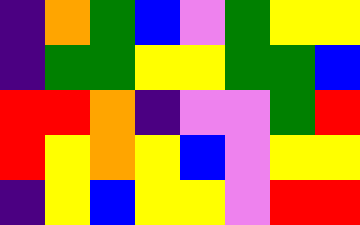[["indigo", "orange", "green", "blue", "violet", "green", "yellow", "yellow"], ["indigo", "green", "green", "yellow", "yellow", "green", "green", "blue"], ["red", "red", "orange", "indigo", "violet", "violet", "green", "red"], ["red", "yellow", "orange", "yellow", "blue", "violet", "yellow", "yellow"], ["indigo", "yellow", "blue", "yellow", "yellow", "violet", "red", "red"]]